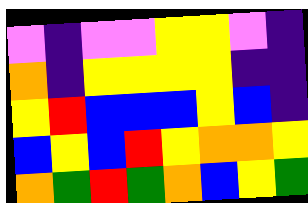[["violet", "indigo", "violet", "violet", "yellow", "yellow", "violet", "indigo"], ["orange", "indigo", "yellow", "yellow", "yellow", "yellow", "indigo", "indigo"], ["yellow", "red", "blue", "blue", "blue", "yellow", "blue", "indigo"], ["blue", "yellow", "blue", "red", "yellow", "orange", "orange", "yellow"], ["orange", "green", "red", "green", "orange", "blue", "yellow", "green"]]